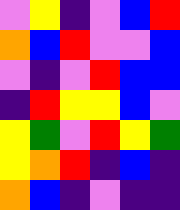[["violet", "yellow", "indigo", "violet", "blue", "red"], ["orange", "blue", "red", "violet", "violet", "blue"], ["violet", "indigo", "violet", "red", "blue", "blue"], ["indigo", "red", "yellow", "yellow", "blue", "violet"], ["yellow", "green", "violet", "red", "yellow", "green"], ["yellow", "orange", "red", "indigo", "blue", "indigo"], ["orange", "blue", "indigo", "violet", "indigo", "indigo"]]